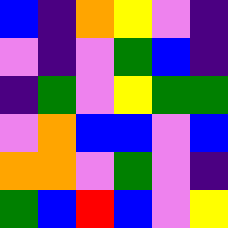[["blue", "indigo", "orange", "yellow", "violet", "indigo"], ["violet", "indigo", "violet", "green", "blue", "indigo"], ["indigo", "green", "violet", "yellow", "green", "green"], ["violet", "orange", "blue", "blue", "violet", "blue"], ["orange", "orange", "violet", "green", "violet", "indigo"], ["green", "blue", "red", "blue", "violet", "yellow"]]